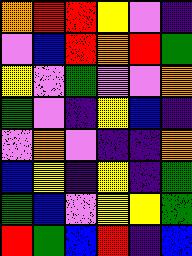[["orange", "red", "red", "yellow", "violet", "indigo"], ["violet", "blue", "red", "orange", "red", "green"], ["yellow", "violet", "green", "violet", "violet", "orange"], ["green", "violet", "indigo", "yellow", "blue", "indigo"], ["violet", "orange", "violet", "indigo", "indigo", "orange"], ["blue", "yellow", "indigo", "yellow", "indigo", "green"], ["green", "blue", "violet", "yellow", "yellow", "green"], ["red", "green", "blue", "red", "indigo", "blue"]]